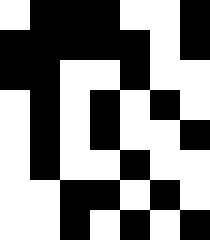[["white", "black", "black", "black", "white", "white", "black"], ["black", "black", "black", "black", "black", "white", "black"], ["black", "black", "white", "white", "black", "white", "white"], ["white", "black", "white", "black", "white", "black", "white"], ["white", "black", "white", "black", "white", "white", "black"], ["white", "black", "white", "white", "black", "white", "white"], ["white", "white", "black", "black", "white", "black", "white"], ["white", "white", "black", "white", "black", "white", "black"]]